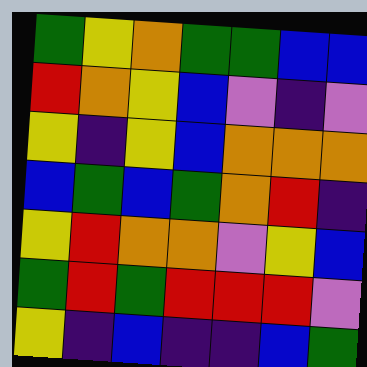[["green", "yellow", "orange", "green", "green", "blue", "blue"], ["red", "orange", "yellow", "blue", "violet", "indigo", "violet"], ["yellow", "indigo", "yellow", "blue", "orange", "orange", "orange"], ["blue", "green", "blue", "green", "orange", "red", "indigo"], ["yellow", "red", "orange", "orange", "violet", "yellow", "blue"], ["green", "red", "green", "red", "red", "red", "violet"], ["yellow", "indigo", "blue", "indigo", "indigo", "blue", "green"]]